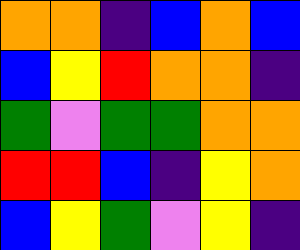[["orange", "orange", "indigo", "blue", "orange", "blue"], ["blue", "yellow", "red", "orange", "orange", "indigo"], ["green", "violet", "green", "green", "orange", "orange"], ["red", "red", "blue", "indigo", "yellow", "orange"], ["blue", "yellow", "green", "violet", "yellow", "indigo"]]